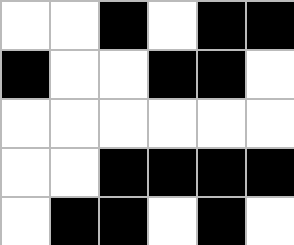[["white", "white", "black", "white", "black", "black"], ["black", "white", "white", "black", "black", "white"], ["white", "white", "white", "white", "white", "white"], ["white", "white", "black", "black", "black", "black"], ["white", "black", "black", "white", "black", "white"]]